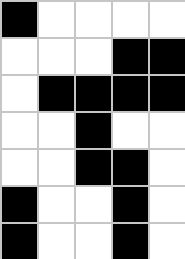[["black", "white", "white", "white", "white"], ["white", "white", "white", "black", "black"], ["white", "black", "black", "black", "black"], ["white", "white", "black", "white", "white"], ["white", "white", "black", "black", "white"], ["black", "white", "white", "black", "white"], ["black", "white", "white", "black", "white"]]